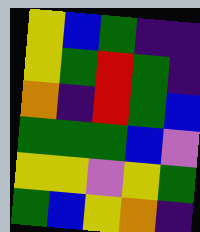[["yellow", "blue", "green", "indigo", "indigo"], ["yellow", "green", "red", "green", "indigo"], ["orange", "indigo", "red", "green", "blue"], ["green", "green", "green", "blue", "violet"], ["yellow", "yellow", "violet", "yellow", "green"], ["green", "blue", "yellow", "orange", "indigo"]]